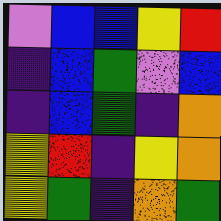[["violet", "blue", "blue", "yellow", "red"], ["indigo", "blue", "green", "violet", "blue"], ["indigo", "blue", "green", "indigo", "orange"], ["yellow", "red", "indigo", "yellow", "orange"], ["yellow", "green", "indigo", "orange", "green"]]